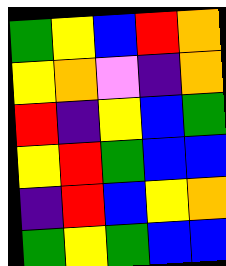[["green", "yellow", "blue", "red", "orange"], ["yellow", "orange", "violet", "indigo", "orange"], ["red", "indigo", "yellow", "blue", "green"], ["yellow", "red", "green", "blue", "blue"], ["indigo", "red", "blue", "yellow", "orange"], ["green", "yellow", "green", "blue", "blue"]]